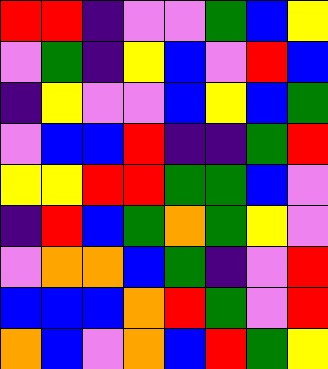[["red", "red", "indigo", "violet", "violet", "green", "blue", "yellow"], ["violet", "green", "indigo", "yellow", "blue", "violet", "red", "blue"], ["indigo", "yellow", "violet", "violet", "blue", "yellow", "blue", "green"], ["violet", "blue", "blue", "red", "indigo", "indigo", "green", "red"], ["yellow", "yellow", "red", "red", "green", "green", "blue", "violet"], ["indigo", "red", "blue", "green", "orange", "green", "yellow", "violet"], ["violet", "orange", "orange", "blue", "green", "indigo", "violet", "red"], ["blue", "blue", "blue", "orange", "red", "green", "violet", "red"], ["orange", "blue", "violet", "orange", "blue", "red", "green", "yellow"]]